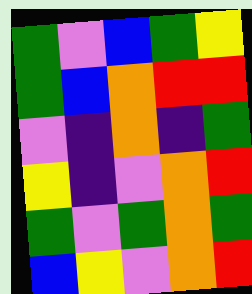[["green", "violet", "blue", "green", "yellow"], ["green", "blue", "orange", "red", "red"], ["violet", "indigo", "orange", "indigo", "green"], ["yellow", "indigo", "violet", "orange", "red"], ["green", "violet", "green", "orange", "green"], ["blue", "yellow", "violet", "orange", "red"]]